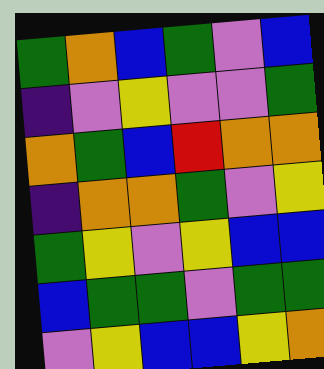[["green", "orange", "blue", "green", "violet", "blue"], ["indigo", "violet", "yellow", "violet", "violet", "green"], ["orange", "green", "blue", "red", "orange", "orange"], ["indigo", "orange", "orange", "green", "violet", "yellow"], ["green", "yellow", "violet", "yellow", "blue", "blue"], ["blue", "green", "green", "violet", "green", "green"], ["violet", "yellow", "blue", "blue", "yellow", "orange"]]